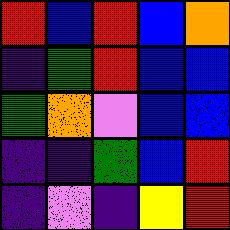[["red", "blue", "red", "blue", "orange"], ["indigo", "green", "red", "blue", "blue"], ["green", "orange", "violet", "blue", "blue"], ["indigo", "indigo", "green", "blue", "red"], ["indigo", "violet", "indigo", "yellow", "red"]]